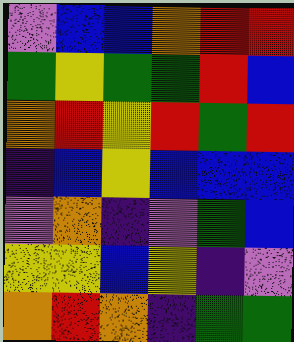[["violet", "blue", "blue", "orange", "red", "red"], ["green", "yellow", "green", "green", "red", "blue"], ["orange", "red", "yellow", "red", "green", "red"], ["indigo", "blue", "yellow", "blue", "blue", "blue"], ["violet", "orange", "indigo", "violet", "green", "blue"], ["yellow", "yellow", "blue", "yellow", "indigo", "violet"], ["orange", "red", "orange", "indigo", "green", "green"]]